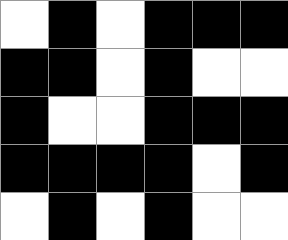[["white", "black", "white", "black", "black", "black"], ["black", "black", "white", "black", "white", "white"], ["black", "white", "white", "black", "black", "black"], ["black", "black", "black", "black", "white", "black"], ["white", "black", "white", "black", "white", "white"]]